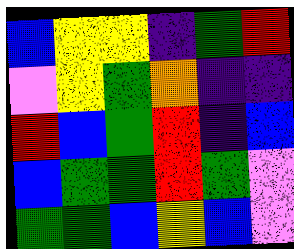[["blue", "yellow", "yellow", "indigo", "green", "red"], ["violet", "yellow", "green", "orange", "indigo", "indigo"], ["red", "blue", "green", "red", "indigo", "blue"], ["blue", "green", "green", "red", "green", "violet"], ["green", "green", "blue", "yellow", "blue", "violet"]]